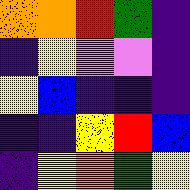[["orange", "orange", "red", "green", "indigo"], ["indigo", "yellow", "violet", "violet", "indigo"], ["yellow", "blue", "indigo", "indigo", "indigo"], ["indigo", "indigo", "yellow", "red", "blue"], ["indigo", "yellow", "orange", "green", "yellow"]]